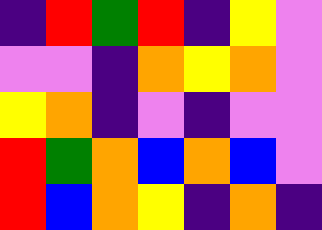[["indigo", "red", "green", "red", "indigo", "yellow", "violet"], ["violet", "violet", "indigo", "orange", "yellow", "orange", "violet"], ["yellow", "orange", "indigo", "violet", "indigo", "violet", "violet"], ["red", "green", "orange", "blue", "orange", "blue", "violet"], ["red", "blue", "orange", "yellow", "indigo", "orange", "indigo"]]